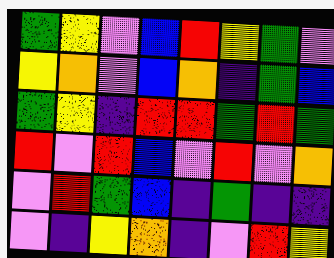[["green", "yellow", "violet", "blue", "red", "yellow", "green", "violet"], ["yellow", "orange", "violet", "blue", "orange", "indigo", "green", "blue"], ["green", "yellow", "indigo", "red", "red", "green", "red", "green"], ["red", "violet", "red", "blue", "violet", "red", "violet", "orange"], ["violet", "red", "green", "blue", "indigo", "green", "indigo", "indigo"], ["violet", "indigo", "yellow", "orange", "indigo", "violet", "red", "yellow"]]